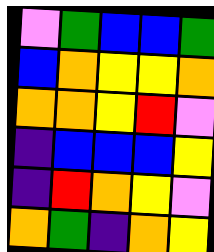[["violet", "green", "blue", "blue", "green"], ["blue", "orange", "yellow", "yellow", "orange"], ["orange", "orange", "yellow", "red", "violet"], ["indigo", "blue", "blue", "blue", "yellow"], ["indigo", "red", "orange", "yellow", "violet"], ["orange", "green", "indigo", "orange", "yellow"]]